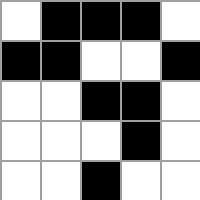[["white", "black", "black", "black", "white"], ["black", "black", "white", "white", "black"], ["white", "white", "black", "black", "white"], ["white", "white", "white", "black", "white"], ["white", "white", "black", "white", "white"]]